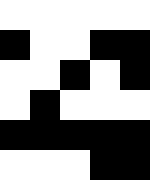[["white", "white", "white", "white", "white"], ["black", "white", "white", "black", "black"], ["white", "white", "black", "white", "black"], ["white", "black", "white", "white", "white"], ["black", "black", "black", "black", "black"], ["white", "white", "white", "black", "black"]]